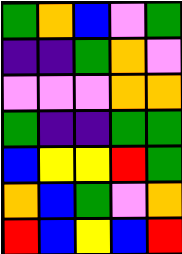[["green", "orange", "blue", "violet", "green"], ["indigo", "indigo", "green", "orange", "violet"], ["violet", "violet", "violet", "orange", "orange"], ["green", "indigo", "indigo", "green", "green"], ["blue", "yellow", "yellow", "red", "green"], ["orange", "blue", "green", "violet", "orange"], ["red", "blue", "yellow", "blue", "red"]]